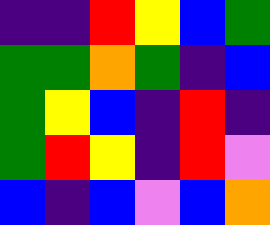[["indigo", "indigo", "red", "yellow", "blue", "green"], ["green", "green", "orange", "green", "indigo", "blue"], ["green", "yellow", "blue", "indigo", "red", "indigo"], ["green", "red", "yellow", "indigo", "red", "violet"], ["blue", "indigo", "blue", "violet", "blue", "orange"]]